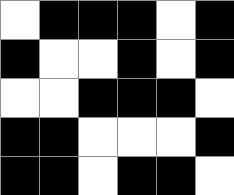[["white", "black", "black", "black", "white", "black"], ["black", "white", "white", "black", "white", "black"], ["white", "white", "black", "black", "black", "white"], ["black", "black", "white", "white", "white", "black"], ["black", "black", "white", "black", "black", "white"]]